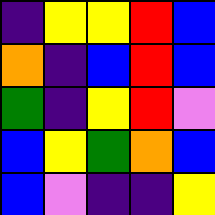[["indigo", "yellow", "yellow", "red", "blue"], ["orange", "indigo", "blue", "red", "blue"], ["green", "indigo", "yellow", "red", "violet"], ["blue", "yellow", "green", "orange", "blue"], ["blue", "violet", "indigo", "indigo", "yellow"]]